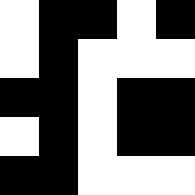[["white", "black", "black", "white", "black"], ["white", "black", "white", "white", "white"], ["black", "black", "white", "black", "black"], ["white", "black", "white", "black", "black"], ["black", "black", "white", "white", "white"]]